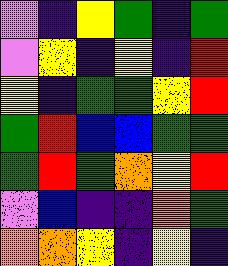[["violet", "indigo", "yellow", "green", "indigo", "green"], ["violet", "yellow", "indigo", "yellow", "indigo", "red"], ["yellow", "indigo", "green", "green", "yellow", "red"], ["green", "red", "blue", "blue", "green", "green"], ["green", "red", "green", "orange", "yellow", "red"], ["violet", "blue", "indigo", "indigo", "orange", "green"], ["orange", "orange", "yellow", "indigo", "yellow", "indigo"]]